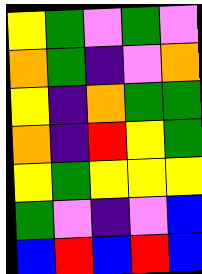[["yellow", "green", "violet", "green", "violet"], ["orange", "green", "indigo", "violet", "orange"], ["yellow", "indigo", "orange", "green", "green"], ["orange", "indigo", "red", "yellow", "green"], ["yellow", "green", "yellow", "yellow", "yellow"], ["green", "violet", "indigo", "violet", "blue"], ["blue", "red", "blue", "red", "blue"]]